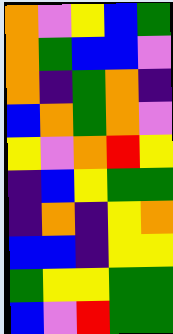[["orange", "violet", "yellow", "blue", "green"], ["orange", "green", "blue", "blue", "violet"], ["orange", "indigo", "green", "orange", "indigo"], ["blue", "orange", "green", "orange", "violet"], ["yellow", "violet", "orange", "red", "yellow"], ["indigo", "blue", "yellow", "green", "green"], ["indigo", "orange", "indigo", "yellow", "orange"], ["blue", "blue", "indigo", "yellow", "yellow"], ["green", "yellow", "yellow", "green", "green"], ["blue", "violet", "red", "green", "green"]]